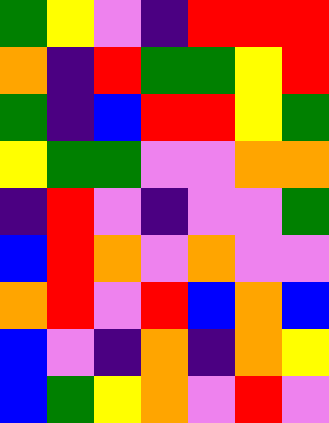[["green", "yellow", "violet", "indigo", "red", "red", "red"], ["orange", "indigo", "red", "green", "green", "yellow", "red"], ["green", "indigo", "blue", "red", "red", "yellow", "green"], ["yellow", "green", "green", "violet", "violet", "orange", "orange"], ["indigo", "red", "violet", "indigo", "violet", "violet", "green"], ["blue", "red", "orange", "violet", "orange", "violet", "violet"], ["orange", "red", "violet", "red", "blue", "orange", "blue"], ["blue", "violet", "indigo", "orange", "indigo", "orange", "yellow"], ["blue", "green", "yellow", "orange", "violet", "red", "violet"]]